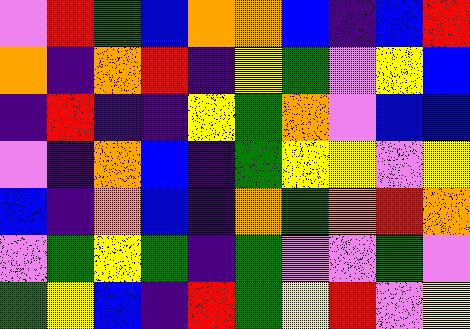[["violet", "red", "green", "blue", "orange", "orange", "blue", "indigo", "blue", "red"], ["orange", "indigo", "orange", "red", "indigo", "yellow", "green", "violet", "yellow", "blue"], ["indigo", "red", "indigo", "indigo", "yellow", "green", "orange", "violet", "blue", "blue"], ["violet", "indigo", "orange", "blue", "indigo", "green", "yellow", "yellow", "violet", "yellow"], ["blue", "indigo", "orange", "blue", "indigo", "orange", "green", "orange", "red", "orange"], ["violet", "green", "yellow", "green", "indigo", "green", "violet", "violet", "green", "violet"], ["green", "yellow", "blue", "indigo", "red", "green", "yellow", "red", "violet", "yellow"]]